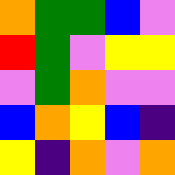[["orange", "green", "green", "blue", "violet"], ["red", "green", "violet", "yellow", "yellow"], ["violet", "green", "orange", "violet", "violet"], ["blue", "orange", "yellow", "blue", "indigo"], ["yellow", "indigo", "orange", "violet", "orange"]]